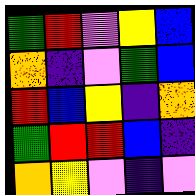[["green", "red", "violet", "yellow", "blue"], ["orange", "indigo", "violet", "green", "blue"], ["red", "blue", "yellow", "indigo", "orange"], ["green", "red", "red", "blue", "indigo"], ["orange", "yellow", "violet", "indigo", "violet"]]